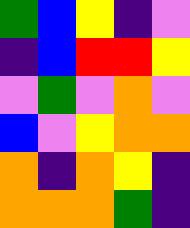[["green", "blue", "yellow", "indigo", "violet"], ["indigo", "blue", "red", "red", "yellow"], ["violet", "green", "violet", "orange", "violet"], ["blue", "violet", "yellow", "orange", "orange"], ["orange", "indigo", "orange", "yellow", "indigo"], ["orange", "orange", "orange", "green", "indigo"]]